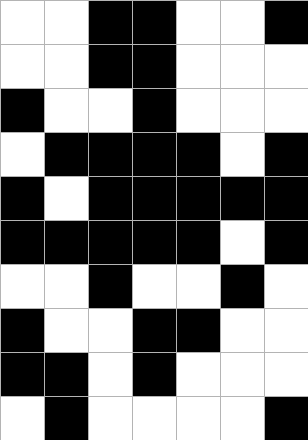[["white", "white", "black", "black", "white", "white", "black"], ["white", "white", "black", "black", "white", "white", "white"], ["black", "white", "white", "black", "white", "white", "white"], ["white", "black", "black", "black", "black", "white", "black"], ["black", "white", "black", "black", "black", "black", "black"], ["black", "black", "black", "black", "black", "white", "black"], ["white", "white", "black", "white", "white", "black", "white"], ["black", "white", "white", "black", "black", "white", "white"], ["black", "black", "white", "black", "white", "white", "white"], ["white", "black", "white", "white", "white", "white", "black"]]